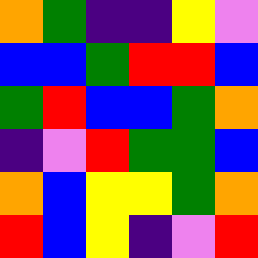[["orange", "green", "indigo", "indigo", "yellow", "violet"], ["blue", "blue", "green", "red", "red", "blue"], ["green", "red", "blue", "blue", "green", "orange"], ["indigo", "violet", "red", "green", "green", "blue"], ["orange", "blue", "yellow", "yellow", "green", "orange"], ["red", "blue", "yellow", "indigo", "violet", "red"]]